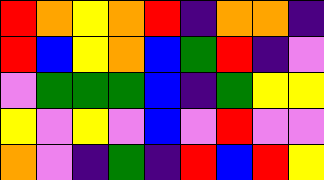[["red", "orange", "yellow", "orange", "red", "indigo", "orange", "orange", "indigo"], ["red", "blue", "yellow", "orange", "blue", "green", "red", "indigo", "violet"], ["violet", "green", "green", "green", "blue", "indigo", "green", "yellow", "yellow"], ["yellow", "violet", "yellow", "violet", "blue", "violet", "red", "violet", "violet"], ["orange", "violet", "indigo", "green", "indigo", "red", "blue", "red", "yellow"]]